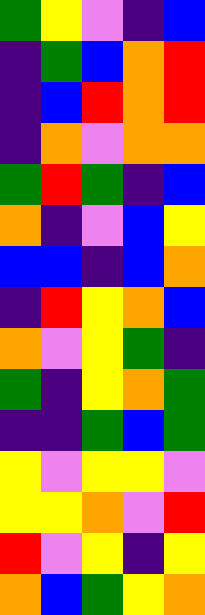[["green", "yellow", "violet", "indigo", "blue"], ["indigo", "green", "blue", "orange", "red"], ["indigo", "blue", "red", "orange", "red"], ["indigo", "orange", "violet", "orange", "orange"], ["green", "red", "green", "indigo", "blue"], ["orange", "indigo", "violet", "blue", "yellow"], ["blue", "blue", "indigo", "blue", "orange"], ["indigo", "red", "yellow", "orange", "blue"], ["orange", "violet", "yellow", "green", "indigo"], ["green", "indigo", "yellow", "orange", "green"], ["indigo", "indigo", "green", "blue", "green"], ["yellow", "violet", "yellow", "yellow", "violet"], ["yellow", "yellow", "orange", "violet", "red"], ["red", "violet", "yellow", "indigo", "yellow"], ["orange", "blue", "green", "yellow", "orange"]]